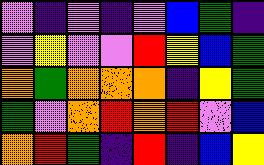[["violet", "indigo", "violet", "indigo", "violet", "blue", "green", "indigo"], ["violet", "yellow", "violet", "violet", "red", "yellow", "blue", "green"], ["orange", "green", "orange", "orange", "orange", "indigo", "yellow", "green"], ["green", "violet", "orange", "red", "orange", "red", "violet", "blue"], ["orange", "red", "green", "indigo", "red", "indigo", "blue", "yellow"]]